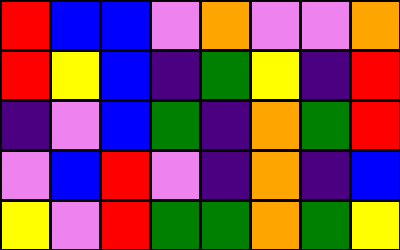[["red", "blue", "blue", "violet", "orange", "violet", "violet", "orange"], ["red", "yellow", "blue", "indigo", "green", "yellow", "indigo", "red"], ["indigo", "violet", "blue", "green", "indigo", "orange", "green", "red"], ["violet", "blue", "red", "violet", "indigo", "orange", "indigo", "blue"], ["yellow", "violet", "red", "green", "green", "orange", "green", "yellow"]]